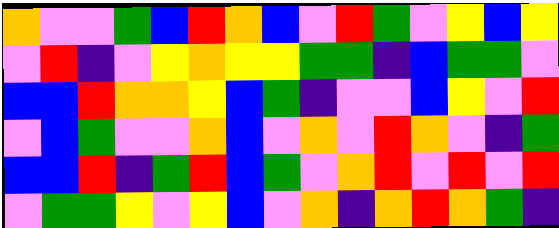[["orange", "violet", "violet", "green", "blue", "red", "orange", "blue", "violet", "red", "green", "violet", "yellow", "blue", "yellow"], ["violet", "red", "indigo", "violet", "yellow", "orange", "yellow", "yellow", "green", "green", "indigo", "blue", "green", "green", "violet"], ["blue", "blue", "red", "orange", "orange", "yellow", "blue", "green", "indigo", "violet", "violet", "blue", "yellow", "violet", "red"], ["violet", "blue", "green", "violet", "violet", "orange", "blue", "violet", "orange", "violet", "red", "orange", "violet", "indigo", "green"], ["blue", "blue", "red", "indigo", "green", "red", "blue", "green", "violet", "orange", "red", "violet", "red", "violet", "red"], ["violet", "green", "green", "yellow", "violet", "yellow", "blue", "violet", "orange", "indigo", "orange", "red", "orange", "green", "indigo"]]